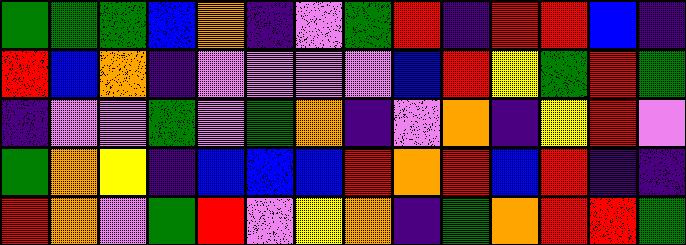[["green", "green", "green", "blue", "orange", "indigo", "violet", "green", "red", "indigo", "red", "red", "blue", "indigo"], ["red", "blue", "orange", "indigo", "violet", "violet", "violet", "violet", "blue", "red", "yellow", "green", "red", "green"], ["indigo", "violet", "violet", "green", "violet", "green", "orange", "indigo", "violet", "orange", "indigo", "yellow", "red", "violet"], ["green", "orange", "yellow", "indigo", "blue", "blue", "blue", "red", "orange", "red", "blue", "red", "indigo", "indigo"], ["red", "orange", "violet", "green", "red", "violet", "yellow", "orange", "indigo", "green", "orange", "red", "red", "green"]]